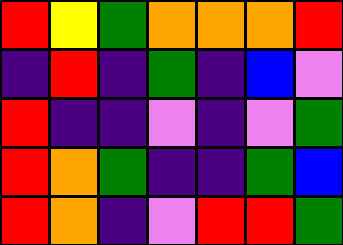[["red", "yellow", "green", "orange", "orange", "orange", "red"], ["indigo", "red", "indigo", "green", "indigo", "blue", "violet"], ["red", "indigo", "indigo", "violet", "indigo", "violet", "green"], ["red", "orange", "green", "indigo", "indigo", "green", "blue"], ["red", "orange", "indigo", "violet", "red", "red", "green"]]